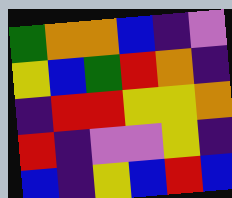[["green", "orange", "orange", "blue", "indigo", "violet"], ["yellow", "blue", "green", "red", "orange", "indigo"], ["indigo", "red", "red", "yellow", "yellow", "orange"], ["red", "indigo", "violet", "violet", "yellow", "indigo"], ["blue", "indigo", "yellow", "blue", "red", "blue"]]